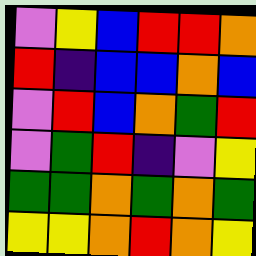[["violet", "yellow", "blue", "red", "red", "orange"], ["red", "indigo", "blue", "blue", "orange", "blue"], ["violet", "red", "blue", "orange", "green", "red"], ["violet", "green", "red", "indigo", "violet", "yellow"], ["green", "green", "orange", "green", "orange", "green"], ["yellow", "yellow", "orange", "red", "orange", "yellow"]]